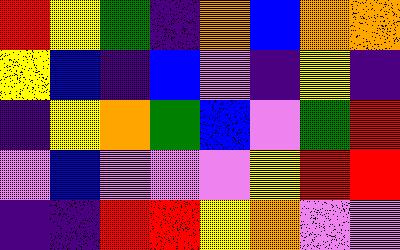[["red", "yellow", "green", "indigo", "orange", "blue", "orange", "orange"], ["yellow", "blue", "indigo", "blue", "violet", "indigo", "yellow", "indigo"], ["indigo", "yellow", "orange", "green", "blue", "violet", "green", "red"], ["violet", "blue", "violet", "violet", "violet", "yellow", "red", "red"], ["indigo", "indigo", "red", "red", "yellow", "orange", "violet", "violet"]]